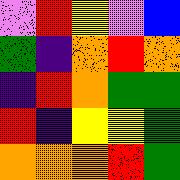[["violet", "red", "yellow", "violet", "blue"], ["green", "indigo", "orange", "red", "orange"], ["indigo", "red", "orange", "green", "green"], ["red", "indigo", "yellow", "yellow", "green"], ["orange", "orange", "orange", "red", "green"]]